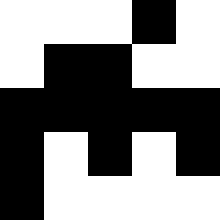[["white", "white", "white", "black", "white"], ["white", "black", "black", "white", "white"], ["black", "black", "black", "black", "black"], ["black", "white", "black", "white", "black"], ["black", "white", "white", "white", "white"]]